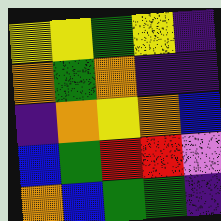[["yellow", "yellow", "green", "yellow", "indigo"], ["orange", "green", "orange", "indigo", "indigo"], ["indigo", "orange", "yellow", "orange", "blue"], ["blue", "green", "red", "red", "violet"], ["orange", "blue", "green", "green", "indigo"]]